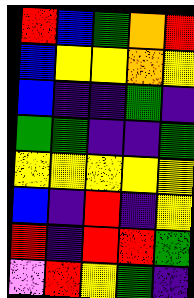[["red", "blue", "green", "orange", "red"], ["blue", "yellow", "yellow", "orange", "yellow"], ["blue", "indigo", "indigo", "green", "indigo"], ["green", "green", "indigo", "indigo", "green"], ["yellow", "yellow", "yellow", "yellow", "yellow"], ["blue", "indigo", "red", "indigo", "yellow"], ["red", "indigo", "red", "red", "green"], ["violet", "red", "yellow", "green", "indigo"]]